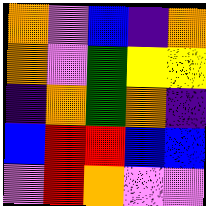[["orange", "violet", "blue", "indigo", "orange"], ["orange", "violet", "green", "yellow", "yellow"], ["indigo", "orange", "green", "orange", "indigo"], ["blue", "red", "red", "blue", "blue"], ["violet", "red", "orange", "violet", "violet"]]